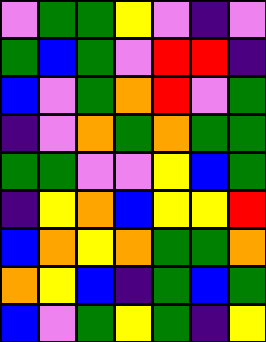[["violet", "green", "green", "yellow", "violet", "indigo", "violet"], ["green", "blue", "green", "violet", "red", "red", "indigo"], ["blue", "violet", "green", "orange", "red", "violet", "green"], ["indigo", "violet", "orange", "green", "orange", "green", "green"], ["green", "green", "violet", "violet", "yellow", "blue", "green"], ["indigo", "yellow", "orange", "blue", "yellow", "yellow", "red"], ["blue", "orange", "yellow", "orange", "green", "green", "orange"], ["orange", "yellow", "blue", "indigo", "green", "blue", "green"], ["blue", "violet", "green", "yellow", "green", "indigo", "yellow"]]